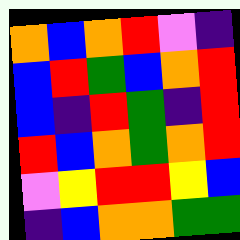[["orange", "blue", "orange", "red", "violet", "indigo"], ["blue", "red", "green", "blue", "orange", "red"], ["blue", "indigo", "red", "green", "indigo", "red"], ["red", "blue", "orange", "green", "orange", "red"], ["violet", "yellow", "red", "red", "yellow", "blue"], ["indigo", "blue", "orange", "orange", "green", "green"]]